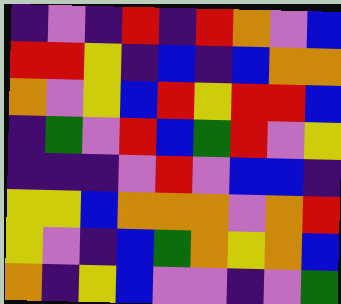[["indigo", "violet", "indigo", "red", "indigo", "red", "orange", "violet", "blue"], ["red", "red", "yellow", "indigo", "blue", "indigo", "blue", "orange", "orange"], ["orange", "violet", "yellow", "blue", "red", "yellow", "red", "red", "blue"], ["indigo", "green", "violet", "red", "blue", "green", "red", "violet", "yellow"], ["indigo", "indigo", "indigo", "violet", "red", "violet", "blue", "blue", "indigo"], ["yellow", "yellow", "blue", "orange", "orange", "orange", "violet", "orange", "red"], ["yellow", "violet", "indigo", "blue", "green", "orange", "yellow", "orange", "blue"], ["orange", "indigo", "yellow", "blue", "violet", "violet", "indigo", "violet", "green"]]